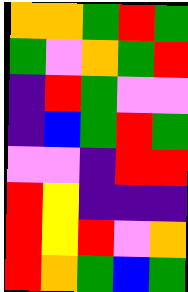[["orange", "orange", "green", "red", "green"], ["green", "violet", "orange", "green", "red"], ["indigo", "red", "green", "violet", "violet"], ["indigo", "blue", "green", "red", "green"], ["violet", "violet", "indigo", "red", "red"], ["red", "yellow", "indigo", "indigo", "indigo"], ["red", "yellow", "red", "violet", "orange"], ["red", "orange", "green", "blue", "green"]]